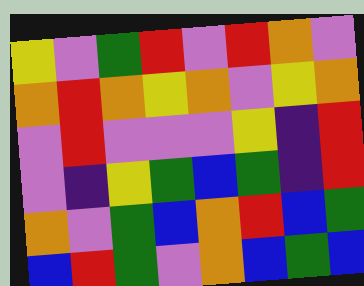[["yellow", "violet", "green", "red", "violet", "red", "orange", "violet"], ["orange", "red", "orange", "yellow", "orange", "violet", "yellow", "orange"], ["violet", "red", "violet", "violet", "violet", "yellow", "indigo", "red"], ["violet", "indigo", "yellow", "green", "blue", "green", "indigo", "red"], ["orange", "violet", "green", "blue", "orange", "red", "blue", "green"], ["blue", "red", "green", "violet", "orange", "blue", "green", "blue"]]